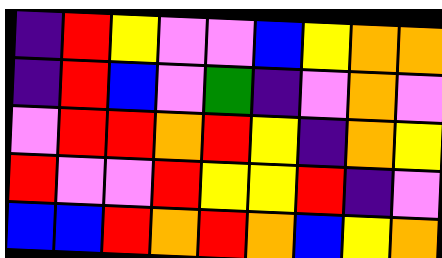[["indigo", "red", "yellow", "violet", "violet", "blue", "yellow", "orange", "orange"], ["indigo", "red", "blue", "violet", "green", "indigo", "violet", "orange", "violet"], ["violet", "red", "red", "orange", "red", "yellow", "indigo", "orange", "yellow"], ["red", "violet", "violet", "red", "yellow", "yellow", "red", "indigo", "violet"], ["blue", "blue", "red", "orange", "red", "orange", "blue", "yellow", "orange"]]